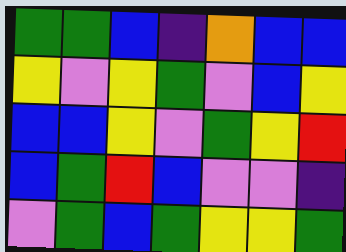[["green", "green", "blue", "indigo", "orange", "blue", "blue"], ["yellow", "violet", "yellow", "green", "violet", "blue", "yellow"], ["blue", "blue", "yellow", "violet", "green", "yellow", "red"], ["blue", "green", "red", "blue", "violet", "violet", "indigo"], ["violet", "green", "blue", "green", "yellow", "yellow", "green"]]